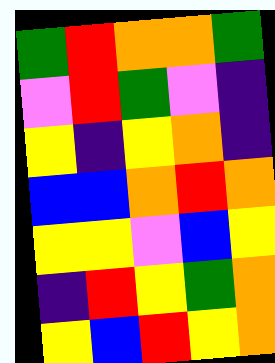[["green", "red", "orange", "orange", "green"], ["violet", "red", "green", "violet", "indigo"], ["yellow", "indigo", "yellow", "orange", "indigo"], ["blue", "blue", "orange", "red", "orange"], ["yellow", "yellow", "violet", "blue", "yellow"], ["indigo", "red", "yellow", "green", "orange"], ["yellow", "blue", "red", "yellow", "orange"]]